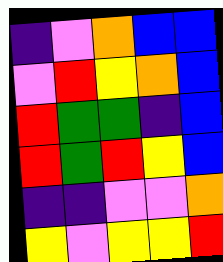[["indigo", "violet", "orange", "blue", "blue"], ["violet", "red", "yellow", "orange", "blue"], ["red", "green", "green", "indigo", "blue"], ["red", "green", "red", "yellow", "blue"], ["indigo", "indigo", "violet", "violet", "orange"], ["yellow", "violet", "yellow", "yellow", "red"]]